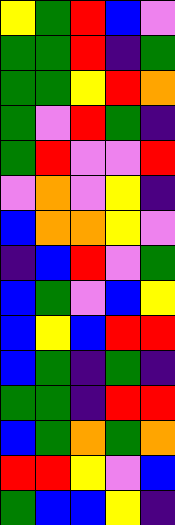[["yellow", "green", "red", "blue", "violet"], ["green", "green", "red", "indigo", "green"], ["green", "green", "yellow", "red", "orange"], ["green", "violet", "red", "green", "indigo"], ["green", "red", "violet", "violet", "red"], ["violet", "orange", "violet", "yellow", "indigo"], ["blue", "orange", "orange", "yellow", "violet"], ["indigo", "blue", "red", "violet", "green"], ["blue", "green", "violet", "blue", "yellow"], ["blue", "yellow", "blue", "red", "red"], ["blue", "green", "indigo", "green", "indigo"], ["green", "green", "indigo", "red", "red"], ["blue", "green", "orange", "green", "orange"], ["red", "red", "yellow", "violet", "blue"], ["green", "blue", "blue", "yellow", "indigo"]]